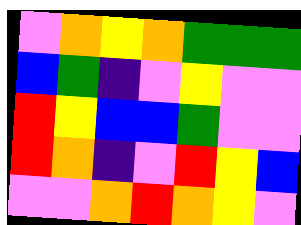[["violet", "orange", "yellow", "orange", "green", "green", "green"], ["blue", "green", "indigo", "violet", "yellow", "violet", "violet"], ["red", "yellow", "blue", "blue", "green", "violet", "violet"], ["red", "orange", "indigo", "violet", "red", "yellow", "blue"], ["violet", "violet", "orange", "red", "orange", "yellow", "violet"]]